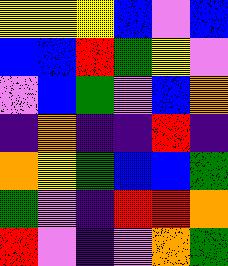[["yellow", "yellow", "yellow", "blue", "violet", "blue"], ["blue", "blue", "red", "green", "yellow", "violet"], ["violet", "blue", "green", "violet", "blue", "orange"], ["indigo", "orange", "indigo", "indigo", "red", "indigo"], ["orange", "yellow", "green", "blue", "blue", "green"], ["green", "violet", "indigo", "red", "red", "orange"], ["red", "violet", "indigo", "violet", "orange", "green"]]